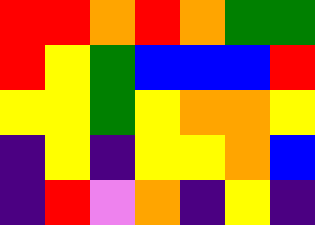[["red", "red", "orange", "red", "orange", "green", "green"], ["red", "yellow", "green", "blue", "blue", "blue", "red"], ["yellow", "yellow", "green", "yellow", "orange", "orange", "yellow"], ["indigo", "yellow", "indigo", "yellow", "yellow", "orange", "blue"], ["indigo", "red", "violet", "orange", "indigo", "yellow", "indigo"]]